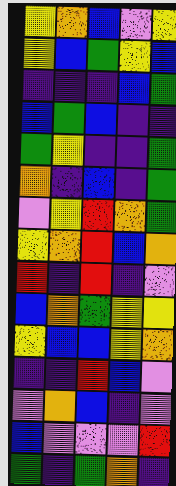[["yellow", "orange", "blue", "violet", "yellow"], ["yellow", "blue", "green", "yellow", "blue"], ["indigo", "indigo", "indigo", "blue", "green"], ["blue", "green", "blue", "indigo", "indigo"], ["green", "yellow", "indigo", "indigo", "green"], ["orange", "indigo", "blue", "indigo", "green"], ["violet", "yellow", "red", "orange", "green"], ["yellow", "orange", "red", "blue", "orange"], ["red", "indigo", "red", "indigo", "violet"], ["blue", "orange", "green", "yellow", "yellow"], ["yellow", "blue", "blue", "yellow", "orange"], ["indigo", "indigo", "red", "blue", "violet"], ["violet", "orange", "blue", "indigo", "violet"], ["blue", "violet", "violet", "violet", "red"], ["green", "indigo", "green", "orange", "indigo"]]